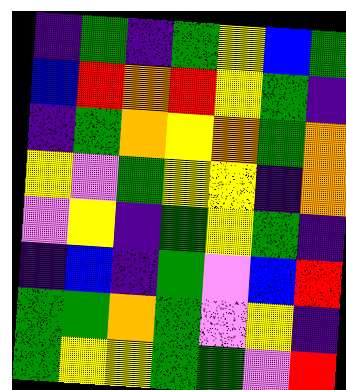[["indigo", "green", "indigo", "green", "yellow", "blue", "green"], ["blue", "red", "orange", "red", "yellow", "green", "indigo"], ["indigo", "green", "orange", "yellow", "orange", "green", "orange"], ["yellow", "violet", "green", "yellow", "yellow", "indigo", "orange"], ["violet", "yellow", "indigo", "green", "yellow", "green", "indigo"], ["indigo", "blue", "indigo", "green", "violet", "blue", "red"], ["green", "green", "orange", "green", "violet", "yellow", "indigo"], ["green", "yellow", "yellow", "green", "green", "violet", "red"]]